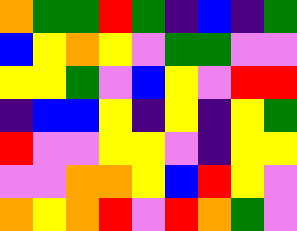[["orange", "green", "green", "red", "green", "indigo", "blue", "indigo", "green"], ["blue", "yellow", "orange", "yellow", "violet", "green", "green", "violet", "violet"], ["yellow", "yellow", "green", "violet", "blue", "yellow", "violet", "red", "red"], ["indigo", "blue", "blue", "yellow", "indigo", "yellow", "indigo", "yellow", "green"], ["red", "violet", "violet", "yellow", "yellow", "violet", "indigo", "yellow", "yellow"], ["violet", "violet", "orange", "orange", "yellow", "blue", "red", "yellow", "violet"], ["orange", "yellow", "orange", "red", "violet", "red", "orange", "green", "violet"]]